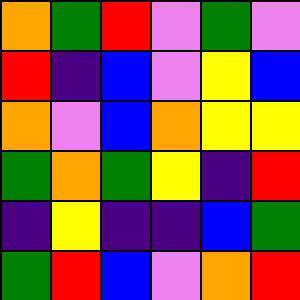[["orange", "green", "red", "violet", "green", "violet"], ["red", "indigo", "blue", "violet", "yellow", "blue"], ["orange", "violet", "blue", "orange", "yellow", "yellow"], ["green", "orange", "green", "yellow", "indigo", "red"], ["indigo", "yellow", "indigo", "indigo", "blue", "green"], ["green", "red", "blue", "violet", "orange", "red"]]